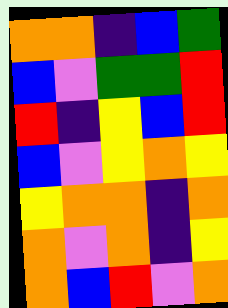[["orange", "orange", "indigo", "blue", "green"], ["blue", "violet", "green", "green", "red"], ["red", "indigo", "yellow", "blue", "red"], ["blue", "violet", "yellow", "orange", "yellow"], ["yellow", "orange", "orange", "indigo", "orange"], ["orange", "violet", "orange", "indigo", "yellow"], ["orange", "blue", "red", "violet", "orange"]]